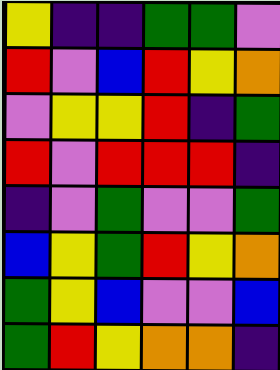[["yellow", "indigo", "indigo", "green", "green", "violet"], ["red", "violet", "blue", "red", "yellow", "orange"], ["violet", "yellow", "yellow", "red", "indigo", "green"], ["red", "violet", "red", "red", "red", "indigo"], ["indigo", "violet", "green", "violet", "violet", "green"], ["blue", "yellow", "green", "red", "yellow", "orange"], ["green", "yellow", "blue", "violet", "violet", "blue"], ["green", "red", "yellow", "orange", "orange", "indigo"]]